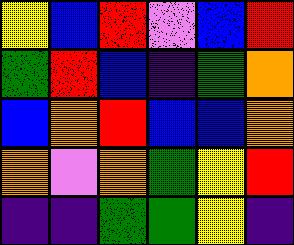[["yellow", "blue", "red", "violet", "blue", "red"], ["green", "red", "blue", "indigo", "green", "orange"], ["blue", "orange", "red", "blue", "blue", "orange"], ["orange", "violet", "orange", "green", "yellow", "red"], ["indigo", "indigo", "green", "green", "yellow", "indigo"]]